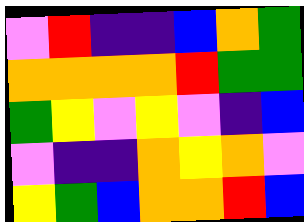[["violet", "red", "indigo", "indigo", "blue", "orange", "green"], ["orange", "orange", "orange", "orange", "red", "green", "green"], ["green", "yellow", "violet", "yellow", "violet", "indigo", "blue"], ["violet", "indigo", "indigo", "orange", "yellow", "orange", "violet"], ["yellow", "green", "blue", "orange", "orange", "red", "blue"]]